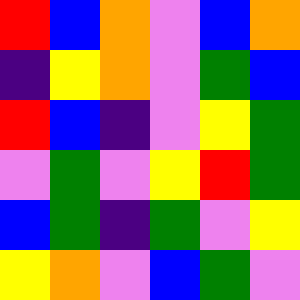[["red", "blue", "orange", "violet", "blue", "orange"], ["indigo", "yellow", "orange", "violet", "green", "blue"], ["red", "blue", "indigo", "violet", "yellow", "green"], ["violet", "green", "violet", "yellow", "red", "green"], ["blue", "green", "indigo", "green", "violet", "yellow"], ["yellow", "orange", "violet", "blue", "green", "violet"]]